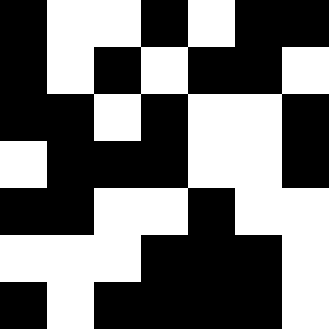[["black", "white", "white", "black", "white", "black", "black"], ["black", "white", "black", "white", "black", "black", "white"], ["black", "black", "white", "black", "white", "white", "black"], ["white", "black", "black", "black", "white", "white", "black"], ["black", "black", "white", "white", "black", "white", "white"], ["white", "white", "white", "black", "black", "black", "white"], ["black", "white", "black", "black", "black", "black", "white"]]